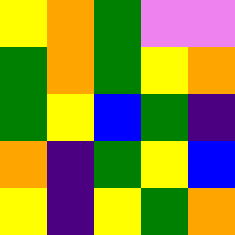[["yellow", "orange", "green", "violet", "violet"], ["green", "orange", "green", "yellow", "orange"], ["green", "yellow", "blue", "green", "indigo"], ["orange", "indigo", "green", "yellow", "blue"], ["yellow", "indigo", "yellow", "green", "orange"]]